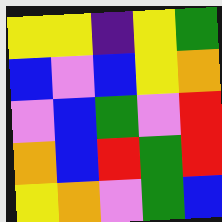[["yellow", "yellow", "indigo", "yellow", "green"], ["blue", "violet", "blue", "yellow", "orange"], ["violet", "blue", "green", "violet", "red"], ["orange", "blue", "red", "green", "red"], ["yellow", "orange", "violet", "green", "blue"]]